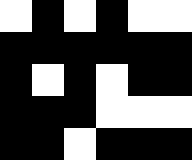[["white", "black", "white", "black", "white", "white"], ["black", "black", "black", "black", "black", "black"], ["black", "white", "black", "white", "black", "black"], ["black", "black", "black", "white", "white", "white"], ["black", "black", "white", "black", "black", "black"]]